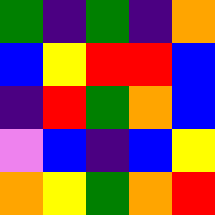[["green", "indigo", "green", "indigo", "orange"], ["blue", "yellow", "red", "red", "blue"], ["indigo", "red", "green", "orange", "blue"], ["violet", "blue", "indigo", "blue", "yellow"], ["orange", "yellow", "green", "orange", "red"]]